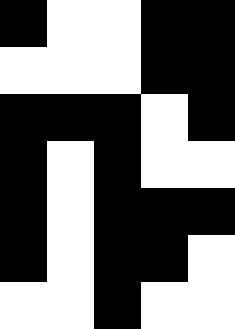[["black", "white", "white", "black", "black"], ["white", "white", "white", "black", "black"], ["black", "black", "black", "white", "black"], ["black", "white", "black", "white", "white"], ["black", "white", "black", "black", "black"], ["black", "white", "black", "black", "white"], ["white", "white", "black", "white", "white"]]